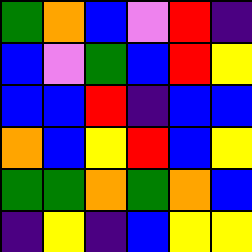[["green", "orange", "blue", "violet", "red", "indigo"], ["blue", "violet", "green", "blue", "red", "yellow"], ["blue", "blue", "red", "indigo", "blue", "blue"], ["orange", "blue", "yellow", "red", "blue", "yellow"], ["green", "green", "orange", "green", "orange", "blue"], ["indigo", "yellow", "indigo", "blue", "yellow", "yellow"]]